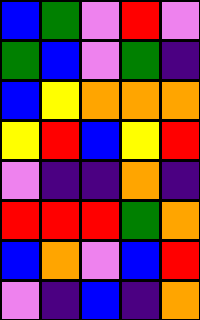[["blue", "green", "violet", "red", "violet"], ["green", "blue", "violet", "green", "indigo"], ["blue", "yellow", "orange", "orange", "orange"], ["yellow", "red", "blue", "yellow", "red"], ["violet", "indigo", "indigo", "orange", "indigo"], ["red", "red", "red", "green", "orange"], ["blue", "orange", "violet", "blue", "red"], ["violet", "indigo", "blue", "indigo", "orange"]]